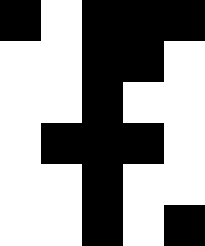[["black", "white", "black", "black", "black"], ["white", "white", "black", "black", "white"], ["white", "white", "black", "white", "white"], ["white", "black", "black", "black", "white"], ["white", "white", "black", "white", "white"], ["white", "white", "black", "white", "black"]]